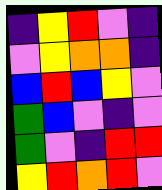[["indigo", "yellow", "red", "violet", "indigo"], ["violet", "yellow", "orange", "orange", "indigo"], ["blue", "red", "blue", "yellow", "violet"], ["green", "blue", "violet", "indigo", "violet"], ["green", "violet", "indigo", "red", "red"], ["yellow", "red", "orange", "red", "violet"]]